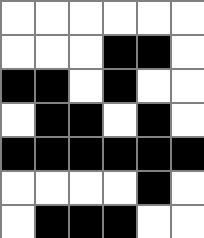[["white", "white", "white", "white", "white", "white"], ["white", "white", "white", "black", "black", "white"], ["black", "black", "white", "black", "white", "white"], ["white", "black", "black", "white", "black", "white"], ["black", "black", "black", "black", "black", "black"], ["white", "white", "white", "white", "black", "white"], ["white", "black", "black", "black", "white", "white"]]